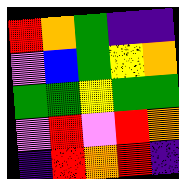[["red", "orange", "green", "indigo", "indigo"], ["violet", "blue", "green", "yellow", "orange"], ["green", "green", "yellow", "green", "green"], ["violet", "red", "violet", "red", "orange"], ["indigo", "red", "orange", "red", "indigo"]]